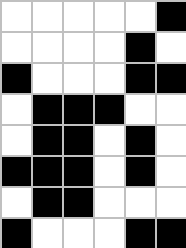[["white", "white", "white", "white", "white", "black"], ["white", "white", "white", "white", "black", "white"], ["black", "white", "white", "white", "black", "black"], ["white", "black", "black", "black", "white", "white"], ["white", "black", "black", "white", "black", "white"], ["black", "black", "black", "white", "black", "white"], ["white", "black", "black", "white", "white", "white"], ["black", "white", "white", "white", "black", "black"]]